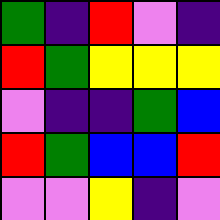[["green", "indigo", "red", "violet", "indigo"], ["red", "green", "yellow", "yellow", "yellow"], ["violet", "indigo", "indigo", "green", "blue"], ["red", "green", "blue", "blue", "red"], ["violet", "violet", "yellow", "indigo", "violet"]]